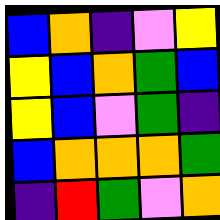[["blue", "orange", "indigo", "violet", "yellow"], ["yellow", "blue", "orange", "green", "blue"], ["yellow", "blue", "violet", "green", "indigo"], ["blue", "orange", "orange", "orange", "green"], ["indigo", "red", "green", "violet", "orange"]]